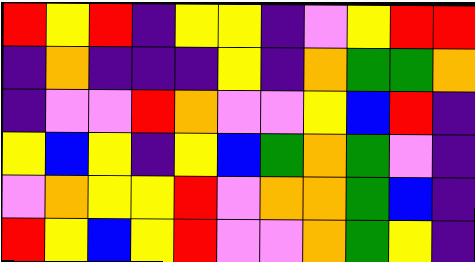[["red", "yellow", "red", "indigo", "yellow", "yellow", "indigo", "violet", "yellow", "red", "red"], ["indigo", "orange", "indigo", "indigo", "indigo", "yellow", "indigo", "orange", "green", "green", "orange"], ["indigo", "violet", "violet", "red", "orange", "violet", "violet", "yellow", "blue", "red", "indigo"], ["yellow", "blue", "yellow", "indigo", "yellow", "blue", "green", "orange", "green", "violet", "indigo"], ["violet", "orange", "yellow", "yellow", "red", "violet", "orange", "orange", "green", "blue", "indigo"], ["red", "yellow", "blue", "yellow", "red", "violet", "violet", "orange", "green", "yellow", "indigo"]]